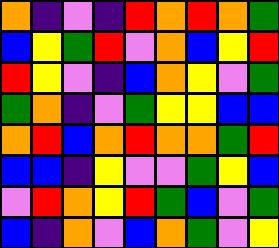[["orange", "indigo", "violet", "indigo", "red", "orange", "red", "orange", "green"], ["blue", "yellow", "green", "red", "violet", "orange", "blue", "yellow", "red"], ["red", "yellow", "violet", "indigo", "blue", "orange", "yellow", "violet", "green"], ["green", "orange", "indigo", "violet", "green", "yellow", "yellow", "blue", "blue"], ["orange", "red", "blue", "orange", "red", "orange", "orange", "green", "red"], ["blue", "blue", "indigo", "yellow", "violet", "violet", "green", "yellow", "blue"], ["violet", "red", "orange", "yellow", "red", "green", "blue", "violet", "green"], ["blue", "indigo", "orange", "violet", "blue", "orange", "green", "violet", "yellow"]]